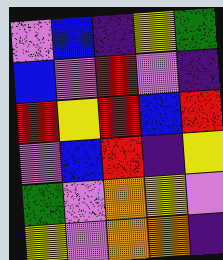[["violet", "blue", "indigo", "yellow", "green"], ["blue", "violet", "red", "violet", "indigo"], ["red", "yellow", "red", "blue", "red"], ["violet", "blue", "red", "indigo", "yellow"], ["green", "violet", "orange", "yellow", "violet"], ["yellow", "violet", "orange", "orange", "indigo"]]